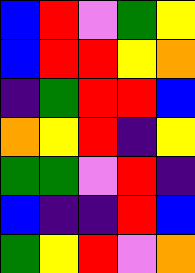[["blue", "red", "violet", "green", "yellow"], ["blue", "red", "red", "yellow", "orange"], ["indigo", "green", "red", "red", "blue"], ["orange", "yellow", "red", "indigo", "yellow"], ["green", "green", "violet", "red", "indigo"], ["blue", "indigo", "indigo", "red", "blue"], ["green", "yellow", "red", "violet", "orange"]]